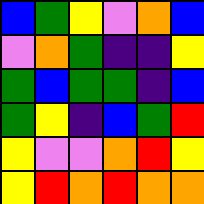[["blue", "green", "yellow", "violet", "orange", "blue"], ["violet", "orange", "green", "indigo", "indigo", "yellow"], ["green", "blue", "green", "green", "indigo", "blue"], ["green", "yellow", "indigo", "blue", "green", "red"], ["yellow", "violet", "violet", "orange", "red", "yellow"], ["yellow", "red", "orange", "red", "orange", "orange"]]